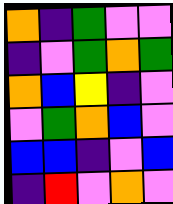[["orange", "indigo", "green", "violet", "violet"], ["indigo", "violet", "green", "orange", "green"], ["orange", "blue", "yellow", "indigo", "violet"], ["violet", "green", "orange", "blue", "violet"], ["blue", "blue", "indigo", "violet", "blue"], ["indigo", "red", "violet", "orange", "violet"]]